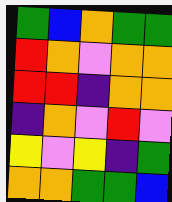[["green", "blue", "orange", "green", "green"], ["red", "orange", "violet", "orange", "orange"], ["red", "red", "indigo", "orange", "orange"], ["indigo", "orange", "violet", "red", "violet"], ["yellow", "violet", "yellow", "indigo", "green"], ["orange", "orange", "green", "green", "blue"]]